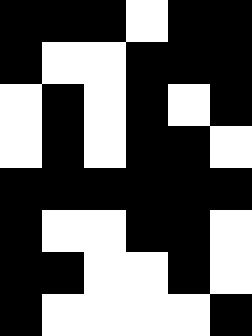[["black", "black", "black", "white", "black", "black"], ["black", "white", "white", "black", "black", "black"], ["white", "black", "white", "black", "white", "black"], ["white", "black", "white", "black", "black", "white"], ["black", "black", "black", "black", "black", "black"], ["black", "white", "white", "black", "black", "white"], ["black", "black", "white", "white", "black", "white"], ["black", "white", "white", "white", "white", "black"]]